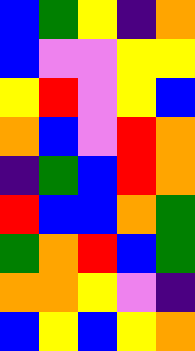[["blue", "green", "yellow", "indigo", "orange"], ["blue", "violet", "violet", "yellow", "yellow"], ["yellow", "red", "violet", "yellow", "blue"], ["orange", "blue", "violet", "red", "orange"], ["indigo", "green", "blue", "red", "orange"], ["red", "blue", "blue", "orange", "green"], ["green", "orange", "red", "blue", "green"], ["orange", "orange", "yellow", "violet", "indigo"], ["blue", "yellow", "blue", "yellow", "orange"]]